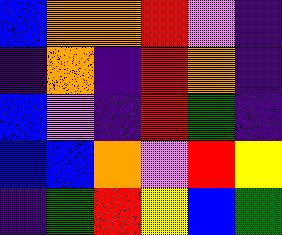[["blue", "orange", "orange", "red", "violet", "indigo"], ["indigo", "orange", "indigo", "red", "orange", "indigo"], ["blue", "violet", "indigo", "red", "green", "indigo"], ["blue", "blue", "orange", "violet", "red", "yellow"], ["indigo", "green", "red", "yellow", "blue", "green"]]